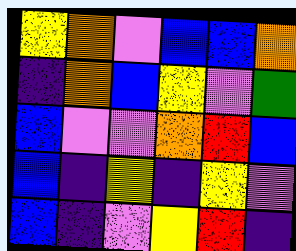[["yellow", "orange", "violet", "blue", "blue", "orange"], ["indigo", "orange", "blue", "yellow", "violet", "green"], ["blue", "violet", "violet", "orange", "red", "blue"], ["blue", "indigo", "yellow", "indigo", "yellow", "violet"], ["blue", "indigo", "violet", "yellow", "red", "indigo"]]